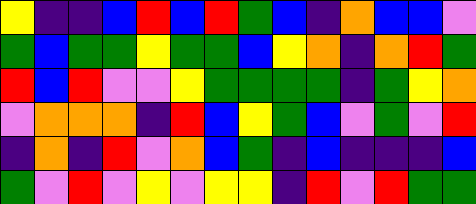[["yellow", "indigo", "indigo", "blue", "red", "blue", "red", "green", "blue", "indigo", "orange", "blue", "blue", "violet"], ["green", "blue", "green", "green", "yellow", "green", "green", "blue", "yellow", "orange", "indigo", "orange", "red", "green"], ["red", "blue", "red", "violet", "violet", "yellow", "green", "green", "green", "green", "indigo", "green", "yellow", "orange"], ["violet", "orange", "orange", "orange", "indigo", "red", "blue", "yellow", "green", "blue", "violet", "green", "violet", "red"], ["indigo", "orange", "indigo", "red", "violet", "orange", "blue", "green", "indigo", "blue", "indigo", "indigo", "indigo", "blue"], ["green", "violet", "red", "violet", "yellow", "violet", "yellow", "yellow", "indigo", "red", "violet", "red", "green", "green"]]